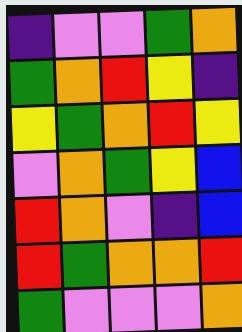[["indigo", "violet", "violet", "green", "orange"], ["green", "orange", "red", "yellow", "indigo"], ["yellow", "green", "orange", "red", "yellow"], ["violet", "orange", "green", "yellow", "blue"], ["red", "orange", "violet", "indigo", "blue"], ["red", "green", "orange", "orange", "red"], ["green", "violet", "violet", "violet", "orange"]]